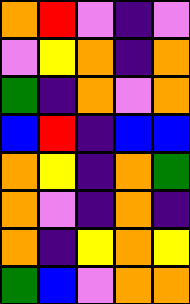[["orange", "red", "violet", "indigo", "violet"], ["violet", "yellow", "orange", "indigo", "orange"], ["green", "indigo", "orange", "violet", "orange"], ["blue", "red", "indigo", "blue", "blue"], ["orange", "yellow", "indigo", "orange", "green"], ["orange", "violet", "indigo", "orange", "indigo"], ["orange", "indigo", "yellow", "orange", "yellow"], ["green", "blue", "violet", "orange", "orange"]]